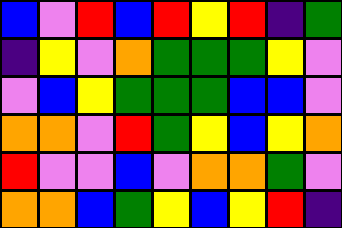[["blue", "violet", "red", "blue", "red", "yellow", "red", "indigo", "green"], ["indigo", "yellow", "violet", "orange", "green", "green", "green", "yellow", "violet"], ["violet", "blue", "yellow", "green", "green", "green", "blue", "blue", "violet"], ["orange", "orange", "violet", "red", "green", "yellow", "blue", "yellow", "orange"], ["red", "violet", "violet", "blue", "violet", "orange", "orange", "green", "violet"], ["orange", "orange", "blue", "green", "yellow", "blue", "yellow", "red", "indigo"]]